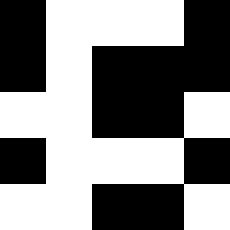[["black", "white", "white", "white", "black"], ["black", "white", "black", "black", "black"], ["white", "white", "black", "black", "white"], ["black", "white", "white", "white", "black"], ["white", "white", "black", "black", "white"]]